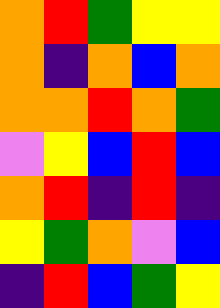[["orange", "red", "green", "yellow", "yellow"], ["orange", "indigo", "orange", "blue", "orange"], ["orange", "orange", "red", "orange", "green"], ["violet", "yellow", "blue", "red", "blue"], ["orange", "red", "indigo", "red", "indigo"], ["yellow", "green", "orange", "violet", "blue"], ["indigo", "red", "blue", "green", "yellow"]]